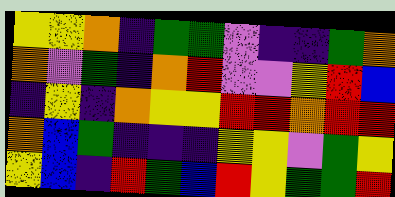[["yellow", "yellow", "orange", "indigo", "green", "green", "violet", "indigo", "indigo", "green", "orange"], ["orange", "violet", "green", "indigo", "orange", "red", "violet", "violet", "yellow", "red", "blue"], ["indigo", "yellow", "indigo", "orange", "yellow", "yellow", "red", "red", "orange", "red", "red"], ["orange", "blue", "green", "indigo", "indigo", "indigo", "yellow", "yellow", "violet", "green", "yellow"], ["yellow", "blue", "indigo", "red", "green", "blue", "red", "yellow", "green", "green", "red"]]